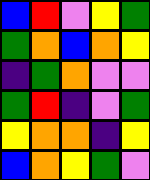[["blue", "red", "violet", "yellow", "green"], ["green", "orange", "blue", "orange", "yellow"], ["indigo", "green", "orange", "violet", "violet"], ["green", "red", "indigo", "violet", "green"], ["yellow", "orange", "orange", "indigo", "yellow"], ["blue", "orange", "yellow", "green", "violet"]]